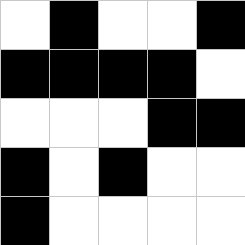[["white", "black", "white", "white", "black"], ["black", "black", "black", "black", "white"], ["white", "white", "white", "black", "black"], ["black", "white", "black", "white", "white"], ["black", "white", "white", "white", "white"]]